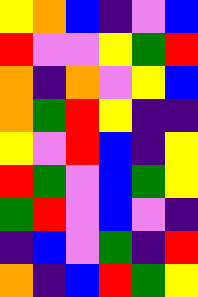[["yellow", "orange", "blue", "indigo", "violet", "blue"], ["red", "violet", "violet", "yellow", "green", "red"], ["orange", "indigo", "orange", "violet", "yellow", "blue"], ["orange", "green", "red", "yellow", "indigo", "indigo"], ["yellow", "violet", "red", "blue", "indigo", "yellow"], ["red", "green", "violet", "blue", "green", "yellow"], ["green", "red", "violet", "blue", "violet", "indigo"], ["indigo", "blue", "violet", "green", "indigo", "red"], ["orange", "indigo", "blue", "red", "green", "yellow"]]